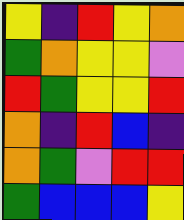[["yellow", "indigo", "red", "yellow", "orange"], ["green", "orange", "yellow", "yellow", "violet"], ["red", "green", "yellow", "yellow", "red"], ["orange", "indigo", "red", "blue", "indigo"], ["orange", "green", "violet", "red", "red"], ["green", "blue", "blue", "blue", "yellow"]]